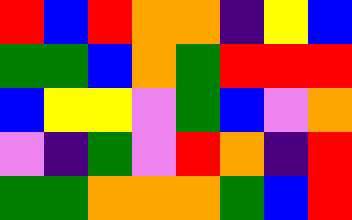[["red", "blue", "red", "orange", "orange", "indigo", "yellow", "blue"], ["green", "green", "blue", "orange", "green", "red", "red", "red"], ["blue", "yellow", "yellow", "violet", "green", "blue", "violet", "orange"], ["violet", "indigo", "green", "violet", "red", "orange", "indigo", "red"], ["green", "green", "orange", "orange", "orange", "green", "blue", "red"]]